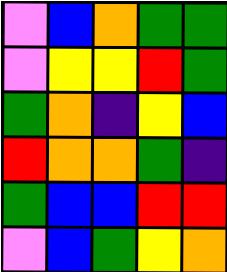[["violet", "blue", "orange", "green", "green"], ["violet", "yellow", "yellow", "red", "green"], ["green", "orange", "indigo", "yellow", "blue"], ["red", "orange", "orange", "green", "indigo"], ["green", "blue", "blue", "red", "red"], ["violet", "blue", "green", "yellow", "orange"]]